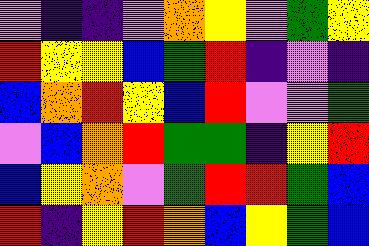[["violet", "indigo", "indigo", "violet", "orange", "yellow", "violet", "green", "yellow"], ["red", "yellow", "yellow", "blue", "green", "red", "indigo", "violet", "indigo"], ["blue", "orange", "red", "yellow", "blue", "red", "violet", "violet", "green"], ["violet", "blue", "orange", "red", "green", "green", "indigo", "yellow", "red"], ["blue", "yellow", "orange", "violet", "green", "red", "red", "green", "blue"], ["red", "indigo", "yellow", "red", "orange", "blue", "yellow", "green", "blue"]]